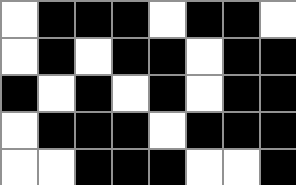[["white", "black", "black", "black", "white", "black", "black", "white"], ["white", "black", "white", "black", "black", "white", "black", "black"], ["black", "white", "black", "white", "black", "white", "black", "black"], ["white", "black", "black", "black", "white", "black", "black", "black"], ["white", "white", "black", "black", "black", "white", "white", "black"]]